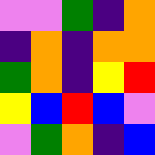[["violet", "violet", "green", "indigo", "orange"], ["indigo", "orange", "indigo", "orange", "orange"], ["green", "orange", "indigo", "yellow", "red"], ["yellow", "blue", "red", "blue", "violet"], ["violet", "green", "orange", "indigo", "blue"]]